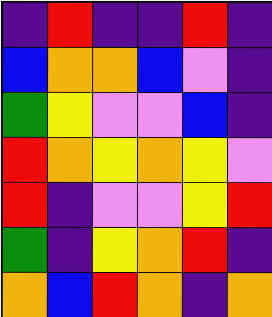[["indigo", "red", "indigo", "indigo", "red", "indigo"], ["blue", "orange", "orange", "blue", "violet", "indigo"], ["green", "yellow", "violet", "violet", "blue", "indigo"], ["red", "orange", "yellow", "orange", "yellow", "violet"], ["red", "indigo", "violet", "violet", "yellow", "red"], ["green", "indigo", "yellow", "orange", "red", "indigo"], ["orange", "blue", "red", "orange", "indigo", "orange"]]